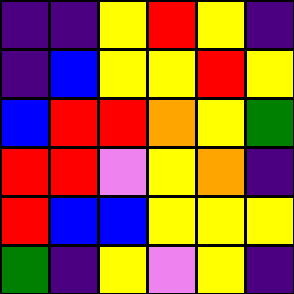[["indigo", "indigo", "yellow", "red", "yellow", "indigo"], ["indigo", "blue", "yellow", "yellow", "red", "yellow"], ["blue", "red", "red", "orange", "yellow", "green"], ["red", "red", "violet", "yellow", "orange", "indigo"], ["red", "blue", "blue", "yellow", "yellow", "yellow"], ["green", "indigo", "yellow", "violet", "yellow", "indigo"]]